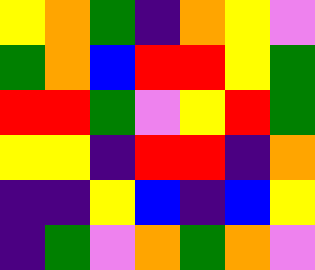[["yellow", "orange", "green", "indigo", "orange", "yellow", "violet"], ["green", "orange", "blue", "red", "red", "yellow", "green"], ["red", "red", "green", "violet", "yellow", "red", "green"], ["yellow", "yellow", "indigo", "red", "red", "indigo", "orange"], ["indigo", "indigo", "yellow", "blue", "indigo", "blue", "yellow"], ["indigo", "green", "violet", "orange", "green", "orange", "violet"]]